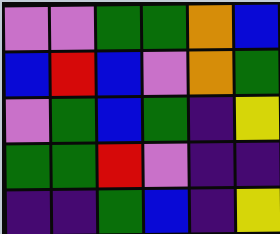[["violet", "violet", "green", "green", "orange", "blue"], ["blue", "red", "blue", "violet", "orange", "green"], ["violet", "green", "blue", "green", "indigo", "yellow"], ["green", "green", "red", "violet", "indigo", "indigo"], ["indigo", "indigo", "green", "blue", "indigo", "yellow"]]